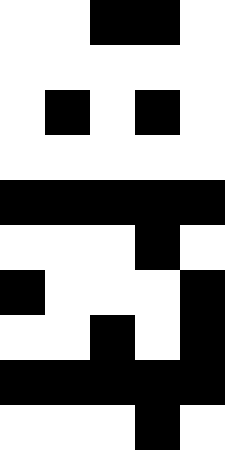[["white", "white", "black", "black", "white"], ["white", "white", "white", "white", "white"], ["white", "black", "white", "black", "white"], ["white", "white", "white", "white", "white"], ["black", "black", "black", "black", "black"], ["white", "white", "white", "black", "white"], ["black", "white", "white", "white", "black"], ["white", "white", "black", "white", "black"], ["black", "black", "black", "black", "black"], ["white", "white", "white", "black", "white"]]